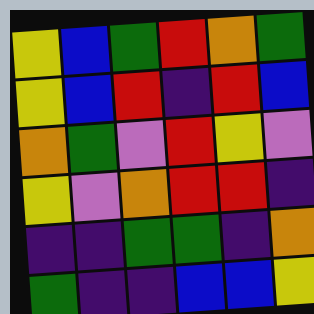[["yellow", "blue", "green", "red", "orange", "green"], ["yellow", "blue", "red", "indigo", "red", "blue"], ["orange", "green", "violet", "red", "yellow", "violet"], ["yellow", "violet", "orange", "red", "red", "indigo"], ["indigo", "indigo", "green", "green", "indigo", "orange"], ["green", "indigo", "indigo", "blue", "blue", "yellow"]]